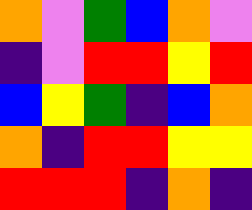[["orange", "violet", "green", "blue", "orange", "violet"], ["indigo", "violet", "red", "red", "yellow", "red"], ["blue", "yellow", "green", "indigo", "blue", "orange"], ["orange", "indigo", "red", "red", "yellow", "yellow"], ["red", "red", "red", "indigo", "orange", "indigo"]]